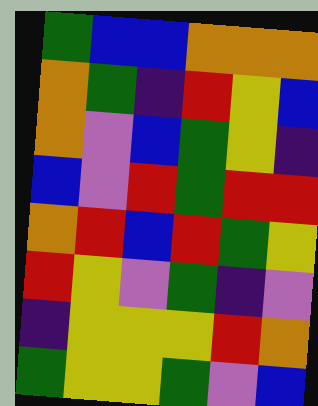[["green", "blue", "blue", "orange", "orange", "orange"], ["orange", "green", "indigo", "red", "yellow", "blue"], ["orange", "violet", "blue", "green", "yellow", "indigo"], ["blue", "violet", "red", "green", "red", "red"], ["orange", "red", "blue", "red", "green", "yellow"], ["red", "yellow", "violet", "green", "indigo", "violet"], ["indigo", "yellow", "yellow", "yellow", "red", "orange"], ["green", "yellow", "yellow", "green", "violet", "blue"]]